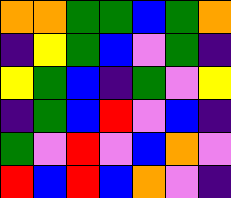[["orange", "orange", "green", "green", "blue", "green", "orange"], ["indigo", "yellow", "green", "blue", "violet", "green", "indigo"], ["yellow", "green", "blue", "indigo", "green", "violet", "yellow"], ["indigo", "green", "blue", "red", "violet", "blue", "indigo"], ["green", "violet", "red", "violet", "blue", "orange", "violet"], ["red", "blue", "red", "blue", "orange", "violet", "indigo"]]